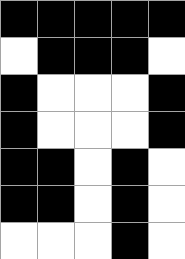[["black", "black", "black", "black", "black"], ["white", "black", "black", "black", "white"], ["black", "white", "white", "white", "black"], ["black", "white", "white", "white", "black"], ["black", "black", "white", "black", "white"], ["black", "black", "white", "black", "white"], ["white", "white", "white", "black", "white"]]